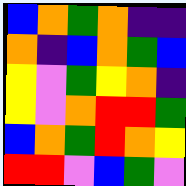[["blue", "orange", "green", "orange", "indigo", "indigo"], ["orange", "indigo", "blue", "orange", "green", "blue"], ["yellow", "violet", "green", "yellow", "orange", "indigo"], ["yellow", "violet", "orange", "red", "red", "green"], ["blue", "orange", "green", "red", "orange", "yellow"], ["red", "red", "violet", "blue", "green", "violet"]]